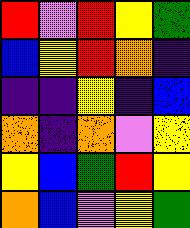[["red", "violet", "red", "yellow", "green"], ["blue", "yellow", "red", "orange", "indigo"], ["indigo", "indigo", "yellow", "indigo", "blue"], ["orange", "indigo", "orange", "violet", "yellow"], ["yellow", "blue", "green", "red", "yellow"], ["orange", "blue", "violet", "yellow", "green"]]